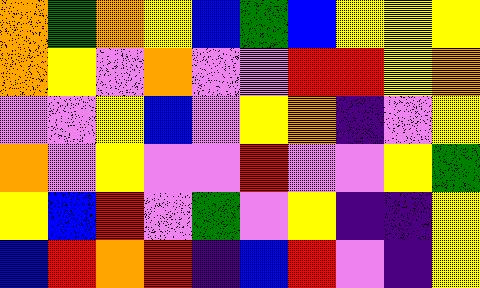[["orange", "green", "orange", "yellow", "blue", "green", "blue", "yellow", "yellow", "yellow"], ["orange", "yellow", "violet", "orange", "violet", "violet", "red", "red", "yellow", "orange"], ["violet", "violet", "yellow", "blue", "violet", "yellow", "orange", "indigo", "violet", "yellow"], ["orange", "violet", "yellow", "violet", "violet", "red", "violet", "violet", "yellow", "green"], ["yellow", "blue", "red", "violet", "green", "violet", "yellow", "indigo", "indigo", "yellow"], ["blue", "red", "orange", "red", "indigo", "blue", "red", "violet", "indigo", "yellow"]]